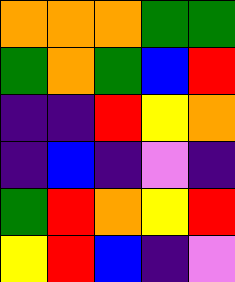[["orange", "orange", "orange", "green", "green"], ["green", "orange", "green", "blue", "red"], ["indigo", "indigo", "red", "yellow", "orange"], ["indigo", "blue", "indigo", "violet", "indigo"], ["green", "red", "orange", "yellow", "red"], ["yellow", "red", "blue", "indigo", "violet"]]